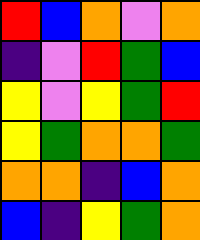[["red", "blue", "orange", "violet", "orange"], ["indigo", "violet", "red", "green", "blue"], ["yellow", "violet", "yellow", "green", "red"], ["yellow", "green", "orange", "orange", "green"], ["orange", "orange", "indigo", "blue", "orange"], ["blue", "indigo", "yellow", "green", "orange"]]